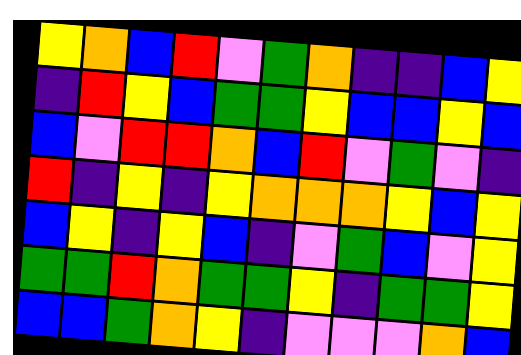[["yellow", "orange", "blue", "red", "violet", "green", "orange", "indigo", "indigo", "blue", "yellow"], ["indigo", "red", "yellow", "blue", "green", "green", "yellow", "blue", "blue", "yellow", "blue"], ["blue", "violet", "red", "red", "orange", "blue", "red", "violet", "green", "violet", "indigo"], ["red", "indigo", "yellow", "indigo", "yellow", "orange", "orange", "orange", "yellow", "blue", "yellow"], ["blue", "yellow", "indigo", "yellow", "blue", "indigo", "violet", "green", "blue", "violet", "yellow"], ["green", "green", "red", "orange", "green", "green", "yellow", "indigo", "green", "green", "yellow"], ["blue", "blue", "green", "orange", "yellow", "indigo", "violet", "violet", "violet", "orange", "blue"]]